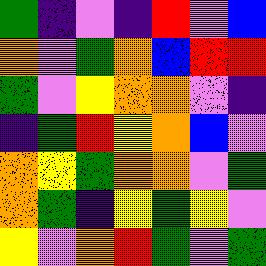[["green", "indigo", "violet", "indigo", "red", "violet", "blue"], ["orange", "violet", "green", "orange", "blue", "red", "red"], ["green", "violet", "yellow", "orange", "orange", "violet", "indigo"], ["indigo", "green", "red", "yellow", "orange", "blue", "violet"], ["orange", "yellow", "green", "orange", "orange", "violet", "green"], ["orange", "green", "indigo", "yellow", "green", "yellow", "violet"], ["yellow", "violet", "orange", "red", "green", "violet", "green"]]